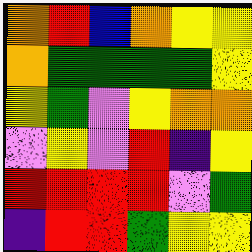[["orange", "red", "blue", "orange", "yellow", "yellow"], ["orange", "green", "green", "green", "green", "yellow"], ["yellow", "green", "violet", "yellow", "orange", "orange"], ["violet", "yellow", "violet", "red", "indigo", "yellow"], ["red", "red", "red", "red", "violet", "green"], ["indigo", "red", "red", "green", "yellow", "yellow"]]